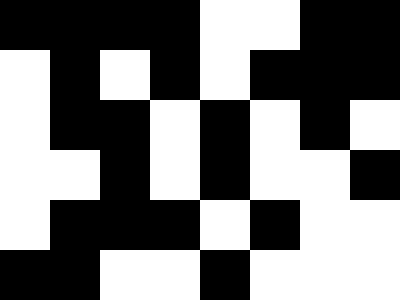[["black", "black", "black", "black", "white", "white", "black", "black"], ["white", "black", "white", "black", "white", "black", "black", "black"], ["white", "black", "black", "white", "black", "white", "black", "white"], ["white", "white", "black", "white", "black", "white", "white", "black"], ["white", "black", "black", "black", "white", "black", "white", "white"], ["black", "black", "white", "white", "black", "white", "white", "white"]]